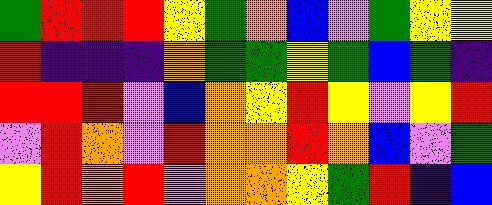[["green", "red", "red", "red", "yellow", "green", "orange", "blue", "violet", "green", "yellow", "yellow"], ["red", "indigo", "indigo", "indigo", "orange", "green", "green", "yellow", "green", "blue", "green", "indigo"], ["red", "red", "red", "violet", "blue", "orange", "yellow", "red", "yellow", "violet", "yellow", "red"], ["violet", "red", "orange", "violet", "red", "orange", "orange", "red", "orange", "blue", "violet", "green"], ["yellow", "red", "orange", "red", "violet", "orange", "orange", "yellow", "green", "red", "indigo", "blue"]]